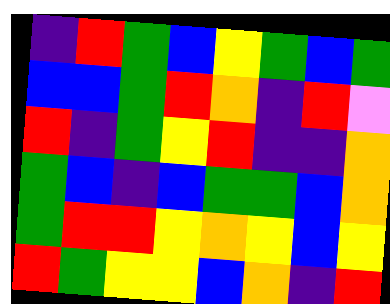[["indigo", "red", "green", "blue", "yellow", "green", "blue", "green"], ["blue", "blue", "green", "red", "orange", "indigo", "red", "violet"], ["red", "indigo", "green", "yellow", "red", "indigo", "indigo", "orange"], ["green", "blue", "indigo", "blue", "green", "green", "blue", "orange"], ["green", "red", "red", "yellow", "orange", "yellow", "blue", "yellow"], ["red", "green", "yellow", "yellow", "blue", "orange", "indigo", "red"]]